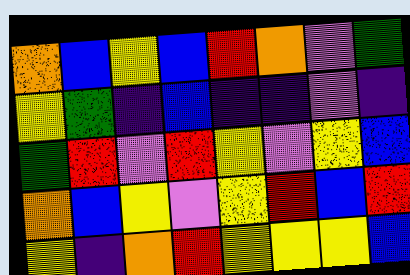[["orange", "blue", "yellow", "blue", "red", "orange", "violet", "green"], ["yellow", "green", "indigo", "blue", "indigo", "indigo", "violet", "indigo"], ["green", "red", "violet", "red", "yellow", "violet", "yellow", "blue"], ["orange", "blue", "yellow", "violet", "yellow", "red", "blue", "red"], ["yellow", "indigo", "orange", "red", "yellow", "yellow", "yellow", "blue"]]